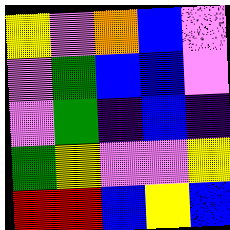[["yellow", "violet", "orange", "blue", "violet"], ["violet", "green", "blue", "blue", "violet"], ["violet", "green", "indigo", "blue", "indigo"], ["green", "yellow", "violet", "violet", "yellow"], ["red", "red", "blue", "yellow", "blue"]]